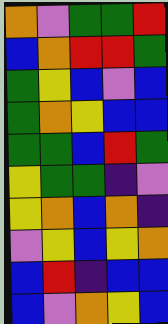[["orange", "violet", "green", "green", "red"], ["blue", "orange", "red", "red", "green"], ["green", "yellow", "blue", "violet", "blue"], ["green", "orange", "yellow", "blue", "blue"], ["green", "green", "blue", "red", "green"], ["yellow", "green", "green", "indigo", "violet"], ["yellow", "orange", "blue", "orange", "indigo"], ["violet", "yellow", "blue", "yellow", "orange"], ["blue", "red", "indigo", "blue", "blue"], ["blue", "violet", "orange", "yellow", "blue"]]